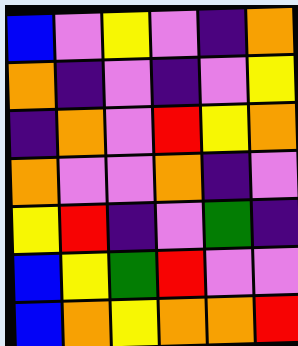[["blue", "violet", "yellow", "violet", "indigo", "orange"], ["orange", "indigo", "violet", "indigo", "violet", "yellow"], ["indigo", "orange", "violet", "red", "yellow", "orange"], ["orange", "violet", "violet", "orange", "indigo", "violet"], ["yellow", "red", "indigo", "violet", "green", "indigo"], ["blue", "yellow", "green", "red", "violet", "violet"], ["blue", "orange", "yellow", "orange", "orange", "red"]]